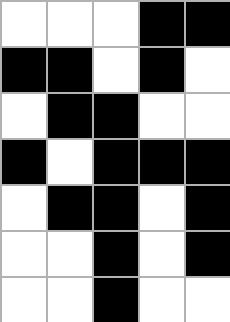[["white", "white", "white", "black", "black"], ["black", "black", "white", "black", "white"], ["white", "black", "black", "white", "white"], ["black", "white", "black", "black", "black"], ["white", "black", "black", "white", "black"], ["white", "white", "black", "white", "black"], ["white", "white", "black", "white", "white"]]